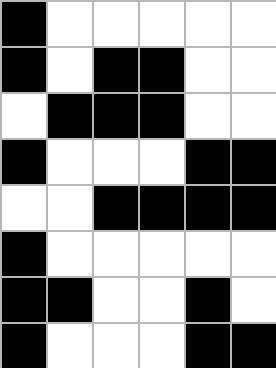[["black", "white", "white", "white", "white", "white"], ["black", "white", "black", "black", "white", "white"], ["white", "black", "black", "black", "white", "white"], ["black", "white", "white", "white", "black", "black"], ["white", "white", "black", "black", "black", "black"], ["black", "white", "white", "white", "white", "white"], ["black", "black", "white", "white", "black", "white"], ["black", "white", "white", "white", "black", "black"]]